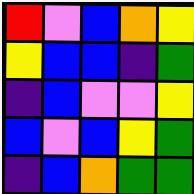[["red", "violet", "blue", "orange", "yellow"], ["yellow", "blue", "blue", "indigo", "green"], ["indigo", "blue", "violet", "violet", "yellow"], ["blue", "violet", "blue", "yellow", "green"], ["indigo", "blue", "orange", "green", "green"]]